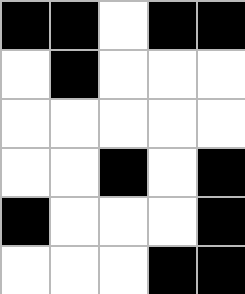[["black", "black", "white", "black", "black"], ["white", "black", "white", "white", "white"], ["white", "white", "white", "white", "white"], ["white", "white", "black", "white", "black"], ["black", "white", "white", "white", "black"], ["white", "white", "white", "black", "black"]]